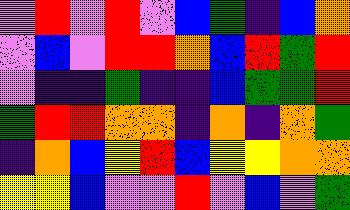[["violet", "red", "violet", "red", "violet", "blue", "green", "indigo", "blue", "orange"], ["violet", "blue", "violet", "red", "red", "orange", "blue", "red", "green", "red"], ["violet", "indigo", "indigo", "green", "indigo", "indigo", "blue", "green", "green", "red"], ["green", "red", "red", "orange", "orange", "indigo", "orange", "indigo", "orange", "green"], ["indigo", "orange", "blue", "yellow", "red", "blue", "yellow", "yellow", "orange", "orange"], ["yellow", "yellow", "blue", "violet", "violet", "red", "violet", "blue", "violet", "green"]]